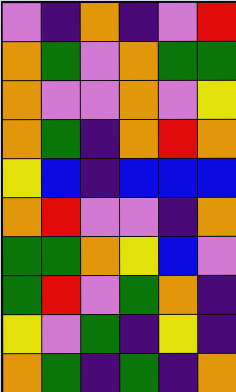[["violet", "indigo", "orange", "indigo", "violet", "red"], ["orange", "green", "violet", "orange", "green", "green"], ["orange", "violet", "violet", "orange", "violet", "yellow"], ["orange", "green", "indigo", "orange", "red", "orange"], ["yellow", "blue", "indigo", "blue", "blue", "blue"], ["orange", "red", "violet", "violet", "indigo", "orange"], ["green", "green", "orange", "yellow", "blue", "violet"], ["green", "red", "violet", "green", "orange", "indigo"], ["yellow", "violet", "green", "indigo", "yellow", "indigo"], ["orange", "green", "indigo", "green", "indigo", "orange"]]